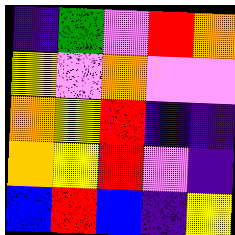[["indigo", "green", "violet", "red", "orange"], ["yellow", "violet", "orange", "violet", "violet"], ["orange", "yellow", "red", "indigo", "indigo"], ["orange", "yellow", "red", "violet", "indigo"], ["blue", "red", "blue", "indigo", "yellow"]]